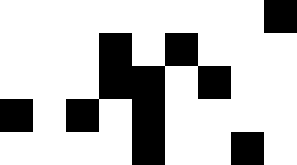[["white", "white", "white", "white", "white", "white", "white", "white", "black"], ["white", "white", "white", "black", "white", "black", "white", "white", "white"], ["white", "white", "white", "black", "black", "white", "black", "white", "white"], ["black", "white", "black", "white", "black", "white", "white", "white", "white"], ["white", "white", "white", "white", "black", "white", "white", "black", "white"]]